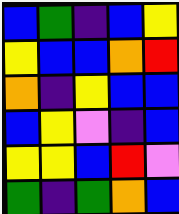[["blue", "green", "indigo", "blue", "yellow"], ["yellow", "blue", "blue", "orange", "red"], ["orange", "indigo", "yellow", "blue", "blue"], ["blue", "yellow", "violet", "indigo", "blue"], ["yellow", "yellow", "blue", "red", "violet"], ["green", "indigo", "green", "orange", "blue"]]